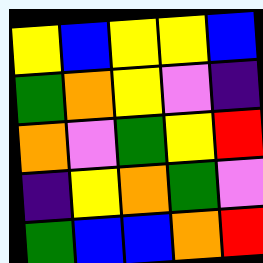[["yellow", "blue", "yellow", "yellow", "blue"], ["green", "orange", "yellow", "violet", "indigo"], ["orange", "violet", "green", "yellow", "red"], ["indigo", "yellow", "orange", "green", "violet"], ["green", "blue", "blue", "orange", "red"]]